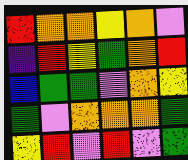[["red", "orange", "orange", "yellow", "orange", "violet"], ["indigo", "red", "yellow", "green", "orange", "red"], ["blue", "green", "green", "violet", "orange", "yellow"], ["green", "violet", "orange", "orange", "orange", "green"], ["yellow", "red", "violet", "red", "violet", "green"]]